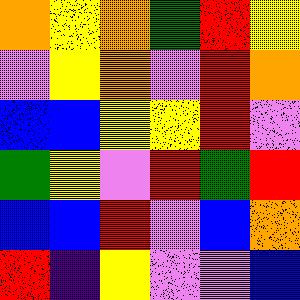[["orange", "yellow", "orange", "green", "red", "yellow"], ["violet", "yellow", "orange", "violet", "red", "orange"], ["blue", "blue", "yellow", "yellow", "red", "violet"], ["green", "yellow", "violet", "red", "green", "red"], ["blue", "blue", "red", "violet", "blue", "orange"], ["red", "indigo", "yellow", "violet", "violet", "blue"]]